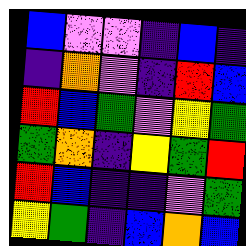[["blue", "violet", "violet", "indigo", "blue", "indigo"], ["indigo", "orange", "violet", "indigo", "red", "blue"], ["red", "blue", "green", "violet", "yellow", "green"], ["green", "orange", "indigo", "yellow", "green", "red"], ["red", "blue", "indigo", "indigo", "violet", "green"], ["yellow", "green", "indigo", "blue", "orange", "blue"]]